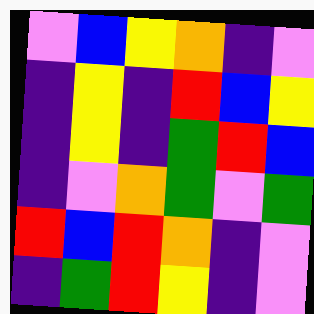[["violet", "blue", "yellow", "orange", "indigo", "violet"], ["indigo", "yellow", "indigo", "red", "blue", "yellow"], ["indigo", "yellow", "indigo", "green", "red", "blue"], ["indigo", "violet", "orange", "green", "violet", "green"], ["red", "blue", "red", "orange", "indigo", "violet"], ["indigo", "green", "red", "yellow", "indigo", "violet"]]